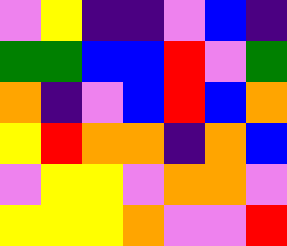[["violet", "yellow", "indigo", "indigo", "violet", "blue", "indigo"], ["green", "green", "blue", "blue", "red", "violet", "green"], ["orange", "indigo", "violet", "blue", "red", "blue", "orange"], ["yellow", "red", "orange", "orange", "indigo", "orange", "blue"], ["violet", "yellow", "yellow", "violet", "orange", "orange", "violet"], ["yellow", "yellow", "yellow", "orange", "violet", "violet", "red"]]